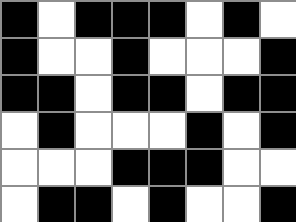[["black", "white", "black", "black", "black", "white", "black", "white"], ["black", "white", "white", "black", "white", "white", "white", "black"], ["black", "black", "white", "black", "black", "white", "black", "black"], ["white", "black", "white", "white", "white", "black", "white", "black"], ["white", "white", "white", "black", "black", "black", "white", "white"], ["white", "black", "black", "white", "black", "white", "white", "black"]]